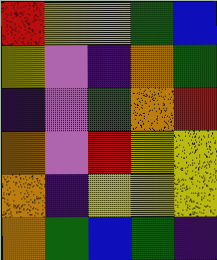[["red", "yellow", "yellow", "green", "blue"], ["yellow", "violet", "indigo", "orange", "green"], ["indigo", "violet", "green", "orange", "red"], ["orange", "violet", "red", "yellow", "yellow"], ["orange", "indigo", "yellow", "yellow", "yellow"], ["orange", "green", "blue", "green", "indigo"]]